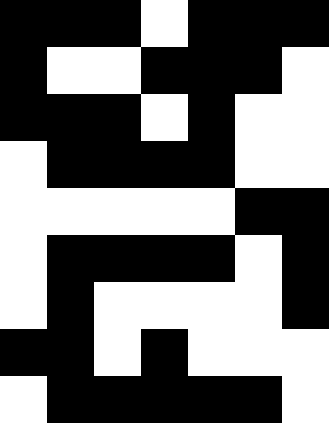[["black", "black", "black", "white", "black", "black", "black"], ["black", "white", "white", "black", "black", "black", "white"], ["black", "black", "black", "white", "black", "white", "white"], ["white", "black", "black", "black", "black", "white", "white"], ["white", "white", "white", "white", "white", "black", "black"], ["white", "black", "black", "black", "black", "white", "black"], ["white", "black", "white", "white", "white", "white", "black"], ["black", "black", "white", "black", "white", "white", "white"], ["white", "black", "black", "black", "black", "black", "white"]]